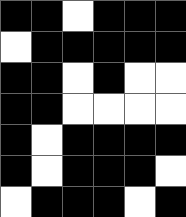[["black", "black", "white", "black", "black", "black"], ["white", "black", "black", "black", "black", "black"], ["black", "black", "white", "black", "white", "white"], ["black", "black", "white", "white", "white", "white"], ["black", "white", "black", "black", "black", "black"], ["black", "white", "black", "black", "black", "white"], ["white", "black", "black", "black", "white", "black"]]